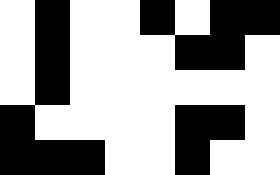[["white", "black", "white", "white", "black", "white", "black", "black"], ["white", "black", "white", "white", "white", "black", "black", "white"], ["white", "black", "white", "white", "white", "white", "white", "white"], ["black", "white", "white", "white", "white", "black", "black", "white"], ["black", "black", "black", "white", "white", "black", "white", "white"]]